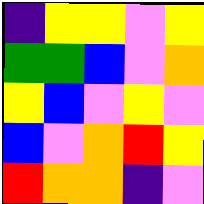[["indigo", "yellow", "yellow", "violet", "yellow"], ["green", "green", "blue", "violet", "orange"], ["yellow", "blue", "violet", "yellow", "violet"], ["blue", "violet", "orange", "red", "yellow"], ["red", "orange", "orange", "indigo", "violet"]]